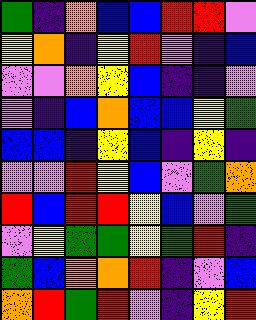[["green", "indigo", "orange", "blue", "blue", "red", "red", "violet"], ["yellow", "orange", "indigo", "yellow", "red", "violet", "indigo", "blue"], ["violet", "violet", "orange", "yellow", "blue", "indigo", "indigo", "violet"], ["violet", "indigo", "blue", "orange", "blue", "blue", "yellow", "green"], ["blue", "blue", "indigo", "yellow", "blue", "indigo", "yellow", "indigo"], ["violet", "violet", "red", "yellow", "blue", "violet", "green", "orange"], ["red", "blue", "red", "red", "yellow", "blue", "violet", "green"], ["violet", "yellow", "green", "green", "yellow", "green", "red", "indigo"], ["green", "blue", "orange", "orange", "red", "indigo", "violet", "blue"], ["orange", "red", "green", "red", "violet", "indigo", "yellow", "red"]]